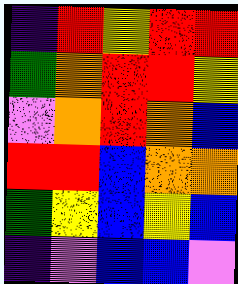[["indigo", "red", "yellow", "red", "red"], ["green", "orange", "red", "red", "yellow"], ["violet", "orange", "red", "orange", "blue"], ["red", "red", "blue", "orange", "orange"], ["green", "yellow", "blue", "yellow", "blue"], ["indigo", "violet", "blue", "blue", "violet"]]